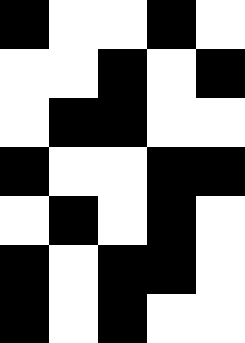[["black", "white", "white", "black", "white"], ["white", "white", "black", "white", "black"], ["white", "black", "black", "white", "white"], ["black", "white", "white", "black", "black"], ["white", "black", "white", "black", "white"], ["black", "white", "black", "black", "white"], ["black", "white", "black", "white", "white"]]